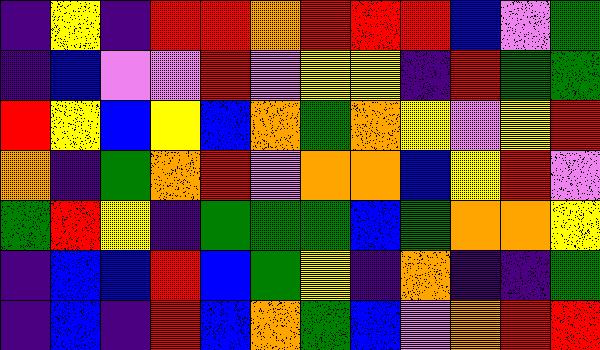[["indigo", "yellow", "indigo", "red", "red", "orange", "red", "red", "red", "blue", "violet", "green"], ["indigo", "blue", "violet", "violet", "red", "violet", "yellow", "yellow", "indigo", "red", "green", "green"], ["red", "yellow", "blue", "yellow", "blue", "orange", "green", "orange", "yellow", "violet", "yellow", "red"], ["orange", "indigo", "green", "orange", "red", "violet", "orange", "orange", "blue", "yellow", "red", "violet"], ["green", "red", "yellow", "indigo", "green", "green", "green", "blue", "green", "orange", "orange", "yellow"], ["indigo", "blue", "blue", "red", "blue", "green", "yellow", "indigo", "orange", "indigo", "indigo", "green"], ["indigo", "blue", "indigo", "red", "blue", "orange", "green", "blue", "violet", "orange", "red", "red"]]